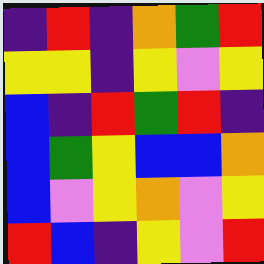[["indigo", "red", "indigo", "orange", "green", "red"], ["yellow", "yellow", "indigo", "yellow", "violet", "yellow"], ["blue", "indigo", "red", "green", "red", "indigo"], ["blue", "green", "yellow", "blue", "blue", "orange"], ["blue", "violet", "yellow", "orange", "violet", "yellow"], ["red", "blue", "indigo", "yellow", "violet", "red"]]